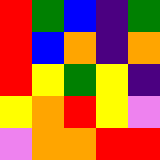[["red", "green", "blue", "indigo", "green"], ["red", "blue", "orange", "indigo", "orange"], ["red", "yellow", "green", "yellow", "indigo"], ["yellow", "orange", "red", "yellow", "violet"], ["violet", "orange", "orange", "red", "red"]]